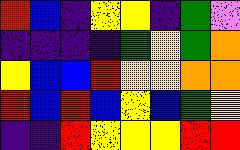[["red", "blue", "indigo", "yellow", "yellow", "indigo", "green", "violet"], ["indigo", "indigo", "indigo", "indigo", "green", "yellow", "green", "orange"], ["yellow", "blue", "blue", "red", "yellow", "yellow", "orange", "orange"], ["red", "blue", "red", "blue", "yellow", "blue", "green", "yellow"], ["indigo", "indigo", "red", "yellow", "yellow", "yellow", "red", "red"]]